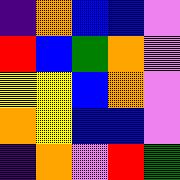[["indigo", "orange", "blue", "blue", "violet"], ["red", "blue", "green", "orange", "violet"], ["yellow", "yellow", "blue", "orange", "violet"], ["orange", "yellow", "blue", "blue", "violet"], ["indigo", "orange", "violet", "red", "green"]]